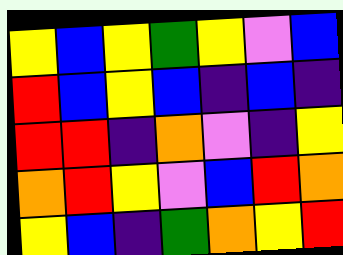[["yellow", "blue", "yellow", "green", "yellow", "violet", "blue"], ["red", "blue", "yellow", "blue", "indigo", "blue", "indigo"], ["red", "red", "indigo", "orange", "violet", "indigo", "yellow"], ["orange", "red", "yellow", "violet", "blue", "red", "orange"], ["yellow", "blue", "indigo", "green", "orange", "yellow", "red"]]